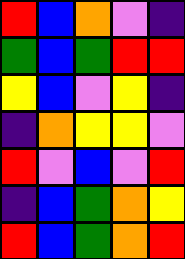[["red", "blue", "orange", "violet", "indigo"], ["green", "blue", "green", "red", "red"], ["yellow", "blue", "violet", "yellow", "indigo"], ["indigo", "orange", "yellow", "yellow", "violet"], ["red", "violet", "blue", "violet", "red"], ["indigo", "blue", "green", "orange", "yellow"], ["red", "blue", "green", "orange", "red"]]